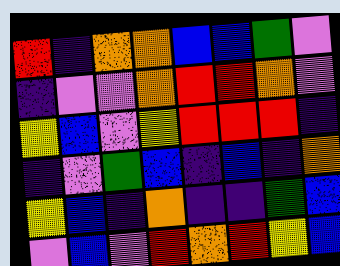[["red", "indigo", "orange", "orange", "blue", "blue", "green", "violet"], ["indigo", "violet", "violet", "orange", "red", "red", "orange", "violet"], ["yellow", "blue", "violet", "yellow", "red", "red", "red", "indigo"], ["indigo", "violet", "green", "blue", "indigo", "blue", "indigo", "orange"], ["yellow", "blue", "indigo", "orange", "indigo", "indigo", "green", "blue"], ["violet", "blue", "violet", "red", "orange", "red", "yellow", "blue"]]